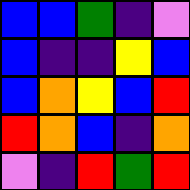[["blue", "blue", "green", "indigo", "violet"], ["blue", "indigo", "indigo", "yellow", "blue"], ["blue", "orange", "yellow", "blue", "red"], ["red", "orange", "blue", "indigo", "orange"], ["violet", "indigo", "red", "green", "red"]]